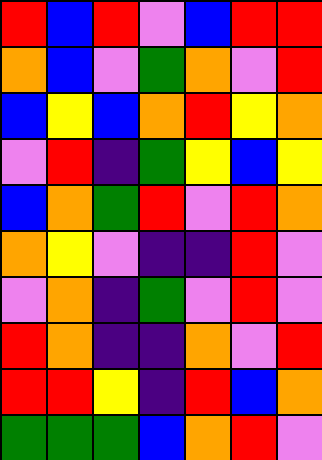[["red", "blue", "red", "violet", "blue", "red", "red"], ["orange", "blue", "violet", "green", "orange", "violet", "red"], ["blue", "yellow", "blue", "orange", "red", "yellow", "orange"], ["violet", "red", "indigo", "green", "yellow", "blue", "yellow"], ["blue", "orange", "green", "red", "violet", "red", "orange"], ["orange", "yellow", "violet", "indigo", "indigo", "red", "violet"], ["violet", "orange", "indigo", "green", "violet", "red", "violet"], ["red", "orange", "indigo", "indigo", "orange", "violet", "red"], ["red", "red", "yellow", "indigo", "red", "blue", "orange"], ["green", "green", "green", "blue", "orange", "red", "violet"]]